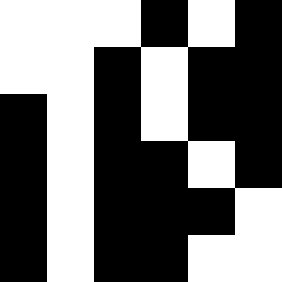[["white", "white", "white", "black", "white", "black"], ["white", "white", "black", "white", "black", "black"], ["black", "white", "black", "white", "black", "black"], ["black", "white", "black", "black", "white", "black"], ["black", "white", "black", "black", "black", "white"], ["black", "white", "black", "black", "white", "white"]]